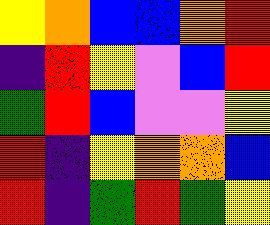[["yellow", "orange", "blue", "blue", "orange", "red"], ["indigo", "red", "yellow", "violet", "blue", "red"], ["green", "red", "blue", "violet", "violet", "yellow"], ["red", "indigo", "yellow", "orange", "orange", "blue"], ["red", "indigo", "green", "red", "green", "yellow"]]